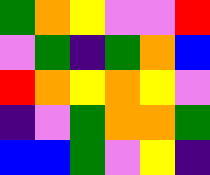[["green", "orange", "yellow", "violet", "violet", "red"], ["violet", "green", "indigo", "green", "orange", "blue"], ["red", "orange", "yellow", "orange", "yellow", "violet"], ["indigo", "violet", "green", "orange", "orange", "green"], ["blue", "blue", "green", "violet", "yellow", "indigo"]]